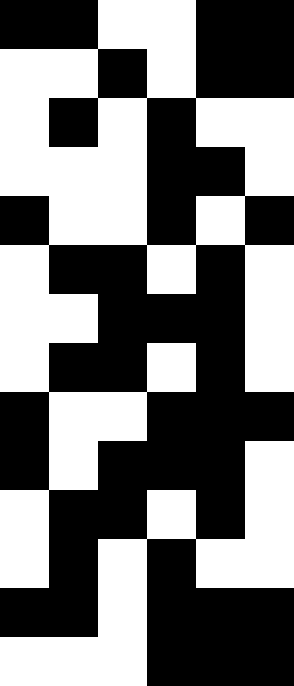[["black", "black", "white", "white", "black", "black"], ["white", "white", "black", "white", "black", "black"], ["white", "black", "white", "black", "white", "white"], ["white", "white", "white", "black", "black", "white"], ["black", "white", "white", "black", "white", "black"], ["white", "black", "black", "white", "black", "white"], ["white", "white", "black", "black", "black", "white"], ["white", "black", "black", "white", "black", "white"], ["black", "white", "white", "black", "black", "black"], ["black", "white", "black", "black", "black", "white"], ["white", "black", "black", "white", "black", "white"], ["white", "black", "white", "black", "white", "white"], ["black", "black", "white", "black", "black", "black"], ["white", "white", "white", "black", "black", "black"]]